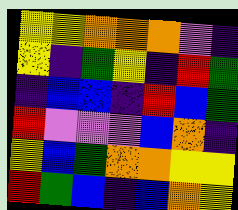[["yellow", "yellow", "orange", "orange", "orange", "violet", "indigo"], ["yellow", "indigo", "green", "yellow", "indigo", "red", "green"], ["indigo", "blue", "blue", "indigo", "red", "blue", "green"], ["red", "violet", "violet", "violet", "blue", "orange", "indigo"], ["yellow", "blue", "green", "orange", "orange", "yellow", "yellow"], ["red", "green", "blue", "indigo", "blue", "orange", "yellow"]]